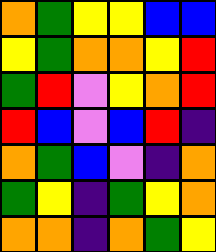[["orange", "green", "yellow", "yellow", "blue", "blue"], ["yellow", "green", "orange", "orange", "yellow", "red"], ["green", "red", "violet", "yellow", "orange", "red"], ["red", "blue", "violet", "blue", "red", "indigo"], ["orange", "green", "blue", "violet", "indigo", "orange"], ["green", "yellow", "indigo", "green", "yellow", "orange"], ["orange", "orange", "indigo", "orange", "green", "yellow"]]